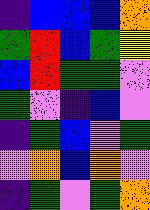[["indigo", "blue", "blue", "blue", "orange"], ["green", "red", "blue", "green", "yellow"], ["blue", "red", "green", "green", "violet"], ["green", "violet", "indigo", "blue", "violet"], ["indigo", "green", "blue", "violet", "green"], ["violet", "orange", "blue", "orange", "violet"], ["indigo", "green", "violet", "green", "orange"]]